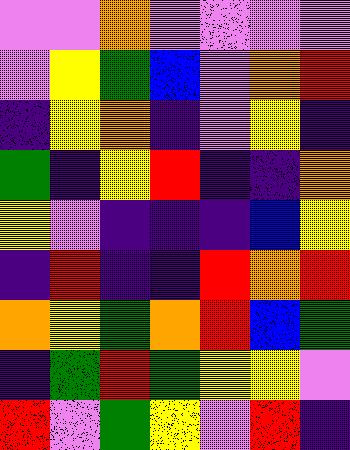[["violet", "violet", "orange", "violet", "violet", "violet", "violet"], ["violet", "yellow", "green", "blue", "violet", "orange", "red"], ["indigo", "yellow", "orange", "indigo", "violet", "yellow", "indigo"], ["green", "indigo", "yellow", "red", "indigo", "indigo", "orange"], ["yellow", "violet", "indigo", "indigo", "indigo", "blue", "yellow"], ["indigo", "red", "indigo", "indigo", "red", "orange", "red"], ["orange", "yellow", "green", "orange", "red", "blue", "green"], ["indigo", "green", "red", "green", "yellow", "yellow", "violet"], ["red", "violet", "green", "yellow", "violet", "red", "indigo"]]